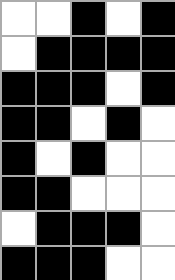[["white", "white", "black", "white", "black"], ["white", "black", "black", "black", "black"], ["black", "black", "black", "white", "black"], ["black", "black", "white", "black", "white"], ["black", "white", "black", "white", "white"], ["black", "black", "white", "white", "white"], ["white", "black", "black", "black", "white"], ["black", "black", "black", "white", "white"]]